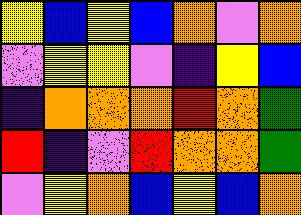[["yellow", "blue", "yellow", "blue", "orange", "violet", "orange"], ["violet", "yellow", "yellow", "violet", "indigo", "yellow", "blue"], ["indigo", "orange", "orange", "orange", "red", "orange", "green"], ["red", "indigo", "violet", "red", "orange", "orange", "green"], ["violet", "yellow", "orange", "blue", "yellow", "blue", "orange"]]